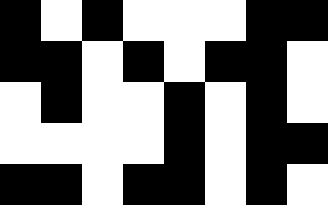[["black", "white", "black", "white", "white", "white", "black", "black"], ["black", "black", "white", "black", "white", "black", "black", "white"], ["white", "black", "white", "white", "black", "white", "black", "white"], ["white", "white", "white", "white", "black", "white", "black", "black"], ["black", "black", "white", "black", "black", "white", "black", "white"]]